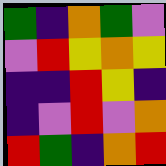[["green", "indigo", "orange", "green", "violet"], ["violet", "red", "yellow", "orange", "yellow"], ["indigo", "indigo", "red", "yellow", "indigo"], ["indigo", "violet", "red", "violet", "orange"], ["red", "green", "indigo", "orange", "red"]]